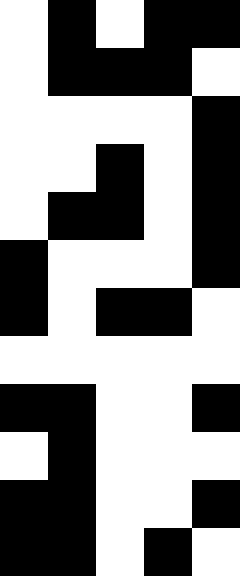[["white", "black", "white", "black", "black"], ["white", "black", "black", "black", "white"], ["white", "white", "white", "white", "black"], ["white", "white", "black", "white", "black"], ["white", "black", "black", "white", "black"], ["black", "white", "white", "white", "black"], ["black", "white", "black", "black", "white"], ["white", "white", "white", "white", "white"], ["black", "black", "white", "white", "black"], ["white", "black", "white", "white", "white"], ["black", "black", "white", "white", "black"], ["black", "black", "white", "black", "white"]]